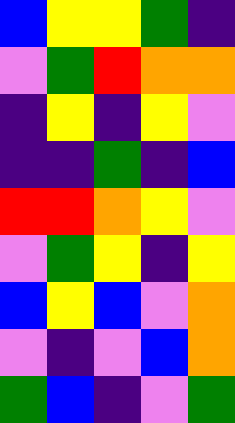[["blue", "yellow", "yellow", "green", "indigo"], ["violet", "green", "red", "orange", "orange"], ["indigo", "yellow", "indigo", "yellow", "violet"], ["indigo", "indigo", "green", "indigo", "blue"], ["red", "red", "orange", "yellow", "violet"], ["violet", "green", "yellow", "indigo", "yellow"], ["blue", "yellow", "blue", "violet", "orange"], ["violet", "indigo", "violet", "blue", "orange"], ["green", "blue", "indigo", "violet", "green"]]